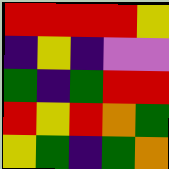[["red", "red", "red", "red", "yellow"], ["indigo", "yellow", "indigo", "violet", "violet"], ["green", "indigo", "green", "red", "red"], ["red", "yellow", "red", "orange", "green"], ["yellow", "green", "indigo", "green", "orange"]]